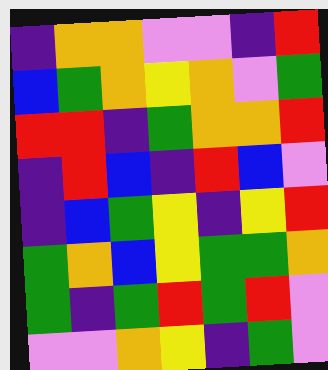[["indigo", "orange", "orange", "violet", "violet", "indigo", "red"], ["blue", "green", "orange", "yellow", "orange", "violet", "green"], ["red", "red", "indigo", "green", "orange", "orange", "red"], ["indigo", "red", "blue", "indigo", "red", "blue", "violet"], ["indigo", "blue", "green", "yellow", "indigo", "yellow", "red"], ["green", "orange", "blue", "yellow", "green", "green", "orange"], ["green", "indigo", "green", "red", "green", "red", "violet"], ["violet", "violet", "orange", "yellow", "indigo", "green", "violet"]]